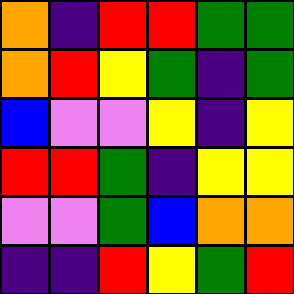[["orange", "indigo", "red", "red", "green", "green"], ["orange", "red", "yellow", "green", "indigo", "green"], ["blue", "violet", "violet", "yellow", "indigo", "yellow"], ["red", "red", "green", "indigo", "yellow", "yellow"], ["violet", "violet", "green", "blue", "orange", "orange"], ["indigo", "indigo", "red", "yellow", "green", "red"]]